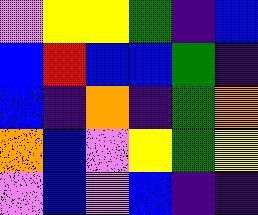[["violet", "yellow", "yellow", "green", "indigo", "blue"], ["blue", "red", "blue", "blue", "green", "indigo"], ["blue", "indigo", "orange", "indigo", "green", "orange"], ["orange", "blue", "violet", "yellow", "green", "yellow"], ["violet", "blue", "violet", "blue", "indigo", "indigo"]]